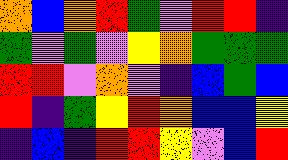[["orange", "blue", "orange", "red", "green", "violet", "red", "red", "indigo"], ["green", "violet", "green", "violet", "yellow", "orange", "green", "green", "green"], ["red", "red", "violet", "orange", "violet", "indigo", "blue", "green", "blue"], ["red", "indigo", "green", "yellow", "red", "orange", "blue", "blue", "yellow"], ["indigo", "blue", "indigo", "red", "red", "yellow", "violet", "blue", "red"]]